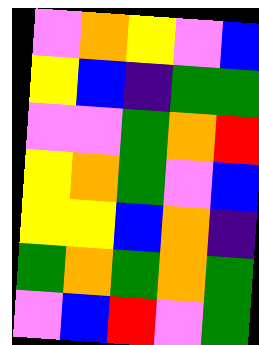[["violet", "orange", "yellow", "violet", "blue"], ["yellow", "blue", "indigo", "green", "green"], ["violet", "violet", "green", "orange", "red"], ["yellow", "orange", "green", "violet", "blue"], ["yellow", "yellow", "blue", "orange", "indigo"], ["green", "orange", "green", "orange", "green"], ["violet", "blue", "red", "violet", "green"]]